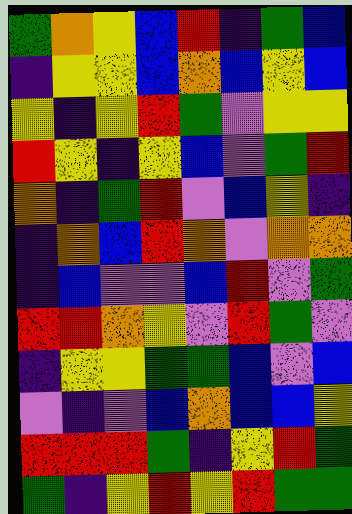[["green", "orange", "yellow", "blue", "red", "indigo", "green", "blue"], ["indigo", "yellow", "yellow", "blue", "orange", "blue", "yellow", "blue"], ["yellow", "indigo", "yellow", "red", "green", "violet", "yellow", "yellow"], ["red", "yellow", "indigo", "yellow", "blue", "violet", "green", "red"], ["orange", "indigo", "green", "red", "violet", "blue", "yellow", "indigo"], ["indigo", "orange", "blue", "red", "orange", "violet", "orange", "orange"], ["indigo", "blue", "violet", "violet", "blue", "red", "violet", "green"], ["red", "red", "orange", "yellow", "violet", "red", "green", "violet"], ["indigo", "yellow", "yellow", "green", "green", "blue", "violet", "blue"], ["violet", "indigo", "violet", "blue", "orange", "blue", "blue", "yellow"], ["red", "red", "red", "green", "indigo", "yellow", "red", "green"], ["green", "indigo", "yellow", "red", "yellow", "red", "green", "green"]]